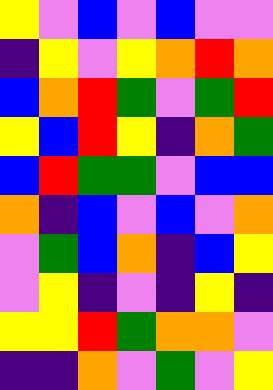[["yellow", "violet", "blue", "violet", "blue", "violet", "violet"], ["indigo", "yellow", "violet", "yellow", "orange", "red", "orange"], ["blue", "orange", "red", "green", "violet", "green", "red"], ["yellow", "blue", "red", "yellow", "indigo", "orange", "green"], ["blue", "red", "green", "green", "violet", "blue", "blue"], ["orange", "indigo", "blue", "violet", "blue", "violet", "orange"], ["violet", "green", "blue", "orange", "indigo", "blue", "yellow"], ["violet", "yellow", "indigo", "violet", "indigo", "yellow", "indigo"], ["yellow", "yellow", "red", "green", "orange", "orange", "violet"], ["indigo", "indigo", "orange", "violet", "green", "violet", "yellow"]]